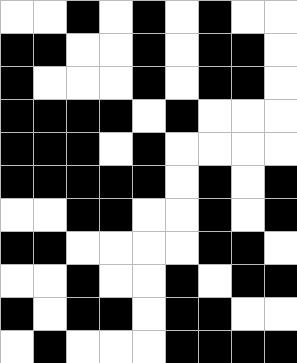[["white", "white", "black", "white", "black", "white", "black", "white", "white"], ["black", "black", "white", "white", "black", "white", "black", "black", "white"], ["black", "white", "white", "white", "black", "white", "black", "black", "white"], ["black", "black", "black", "black", "white", "black", "white", "white", "white"], ["black", "black", "black", "white", "black", "white", "white", "white", "white"], ["black", "black", "black", "black", "black", "white", "black", "white", "black"], ["white", "white", "black", "black", "white", "white", "black", "white", "black"], ["black", "black", "white", "white", "white", "white", "black", "black", "white"], ["white", "white", "black", "white", "white", "black", "white", "black", "black"], ["black", "white", "black", "black", "white", "black", "black", "white", "white"], ["white", "black", "white", "white", "white", "black", "black", "black", "black"]]